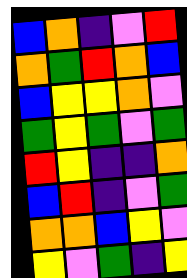[["blue", "orange", "indigo", "violet", "red"], ["orange", "green", "red", "orange", "blue"], ["blue", "yellow", "yellow", "orange", "violet"], ["green", "yellow", "green", "violet", "green"], ["red", "yellow", "indigo", "indigo", "orange"], ["blue", "red", "indigo", "violet", "green"], ["orange", "orange", "blue", "yellow", "violet"], ["yellow", "violet", "green", "indigo", "yellow"]]